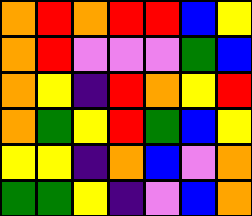[["orange", "red", "orange", "red", "red", "blue", "yellow"], ["orange", "red", "violet", "violet", "violet", "green", "blue"], ["orange", "yellow", "indigo", "red", "orange", "yellow", "red"], ["orange", "green", "yellow", "red", "green", "blue", "yellow"], ["yellow", "yellow", "indigo", "orange", "blue", "violet", "orange"], ["green", "green", "yellow", "indigo", "violet", "blue", "orange"]]